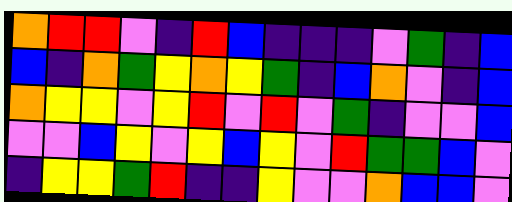[["orange", "red", "red", "violet", "indigo", "red", "blue", "indigo", "indigo", "indigo", "violet", "green", "indigo", "blue"], ["blue", "indigo", "orange", "green", "yellow", "orange", "yellow", "green", "indigo", "blue", "orange", "violet", "indigo", "blue"], ["orange", "yellow", "yellow", "violet", "yellow", "red", "violet", "red", "violet", "green", "indigo", "violet", "violet", "blue"], ["violet", "violet", "blue", "yellow", "violet", "yellow", "blue", "yellow", "violet", "red", "green", "green", "blue", "violet"], ["indigo", "yellow", "yellow", "green", "red", "indigo", "indigo", "yellow", "violet", "violet", "orange", "blue", "blue", "violet"]]